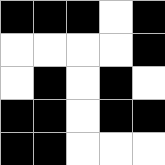[["black", "black", "black", "white", "black"], ["white", "white", "white", "white", "black"], ["white", "black", "white", "black", "white"], ["black", "black", "white", "black", "black"], ["black", "black", "white", "white", "white"]]